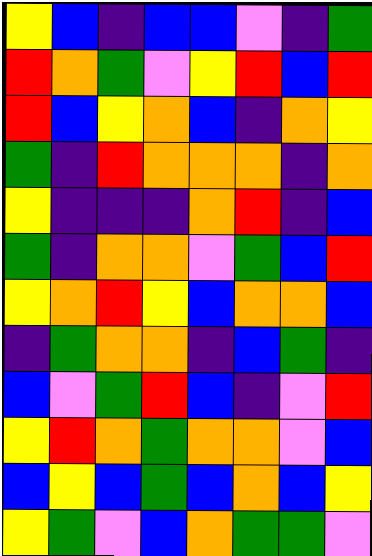[["yellow", "blue", "indigo", "blue", "blue", "violet", "indigo", "green"], ["red", "orange", "green", "violet", "yellow", "red", "blue", "red"], ["red", "blue", "yellow", "orange", "blue", "indigo", "orange", "yellow"], ["green", "indigo", "red", "orange", "orange", "orange", "indigo", "orange"], ["yellow", "indigo", "indigo", "indigo", "orange", "red", "indigo", "blue"], ["green", "indigo", "orange", "orange", "violet", "green", "blue", "red"], ["yellow", "orange", "red", "yellow", "blue", "orange", "orange", "blue"], ["indigo", "green", "orange", "orange", "indigo", "blue", "green", "indigo"], ["blue", "violet", "green", "red", "blue", "indigo", "violet", "red"], ["yellow", "red", "orange", "green", "orange", "orange", "violet", "blue"], ["blue", "yellow", "blue", "green", "blue", "orange", "blue", "yellow"], ["yellow", "green", "violet", "blue", "orange", "green", "green", "violet"]]